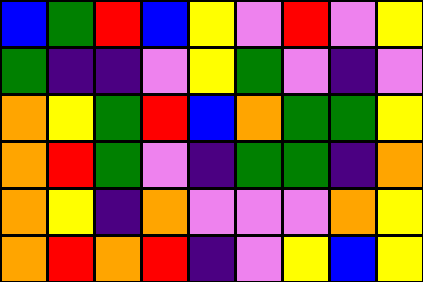[["blue", "green", "red", "blue", "yellow", "violet", "red", "violet", "yellow"], ["green", "indigo", "indigo", "violet", "yellow", "green", "violet", "indigo", "violet"], ["orange", "yellow", "green", "red", "blue", "orange", "green", "green", "yellow"], ["orange", "red", "green", "violet", "indigo", "green", "green", "indigo", "orange"], ["orange", "yellow", "indigo", "orange", "violet", "violet", "violet", "orange", "yellow"], ["orange", "red", "orange", "red", "indigo", "violet", "yellow", "blue", "yellow"]]